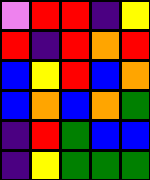[["violet", "red", "red", "indigo", "yellow"], ["red", "indigo", "red", "orange", "red"], ["blue", "yellow", "red", "blue", "orange"], ["blue", "orange", "blue", "orange", "green"], ["indigo", "red", "green", "blue", "blue"], ["indigo", "yellow", "green", "green", "green"]]